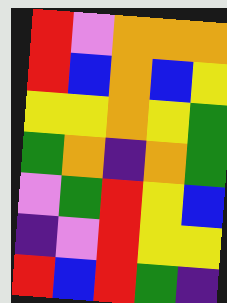[["red", "violet", "orange", "orange", "orange"], ["red", "blue", "orange", "blue", "yellow"], ["yellow", "yellow", "orange", "yellow", "green"], ["green", "orange", "indigo", "orange", "green"], ["violet", "green", "red", "yellow", "blue"], ["indigo", "violet", "red", "yellow", "yellow"], ["red", "blue", "red", "green", "indigo"]]